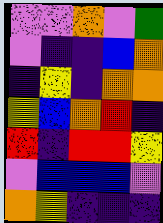[["violet", "violet", "orange", "violet", "green"], ["violet", "indigo", "indigo", "blue", "orange"], ["indigo", "yellow", "indigo", "orange", "orange"], ["yellow", "blue", "orange", "red", "indigo"], ["red", "indigo", "red", "red", "yellow"], ["violet", "blue", "blue", "blue", "violet"], ["orange", "yellow", "indigo", "indigo", "indigo"]]